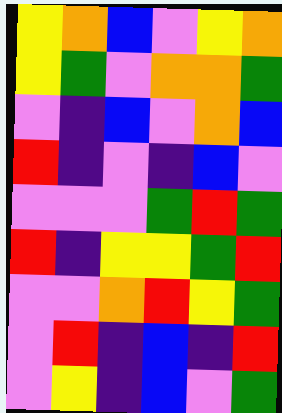[["yellow", "orange", "blue", "violet", "yellow", "orange"], ["yellow", "green", "violet", "orange", "orange", "green"], ["violet", "indigo", "blue", "violet", "orange", "blue"], ["red", "indigo", "violet", "indigo", "blue", "violet"], ["violet", "violet", "violet", "green", "red", "green"], ["red", "indigo", "yellow", "yellow", "green", "red"], ["violet", "violet", "orange", "red", "yellow", "green"], ["violet", "red", "indigo", "blue", "indigo", "red"], ["violet", "yellow", "indigo", "blue", "violet", "green"]]